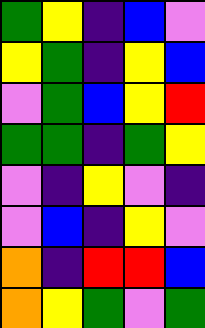[["green", "yellow", "indigo", "blue", "violet"], ["yellow", "green", "indigo", "yellow", "blue"], ["violet", "green", "blue", "yellow", "red"], ["green", "green", "indigo", "green", "yellow"], ["violet", "indigo", "yellow", "violet", "indigo"], ["violet", "blue", "indigo", "yellow", "violet"], ["orange", "indigo", "red", "red", "blue"], ["orange", "yellow", "green", "violet", "green"]]